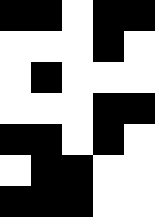[["black", "black", "white", "black", "black"], ["white", "white", "white", "black", "white"], ["white", "black", "white", "white", "white"], ["white", "white", "white", "black", "black"], ["black", "black", "white", "black", "white"], ["white", "black", "black", "white", "white"], ["black", "black", "black", "white", "white"]]